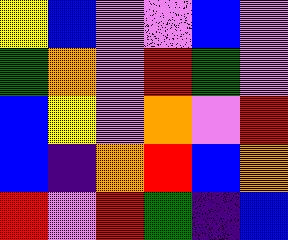[["yellow", "blue", "violet", "violet", "blue", "violet"], ["green", "orange", "violet", "red", "green", "violet"], ["blue", "yellow", "violet", "orange", "violet", "red"], ["blue", "indigo", "orange", "red", "blue", "orange"], ["red", "violet", "red", "green", "indigo", "blue"]]